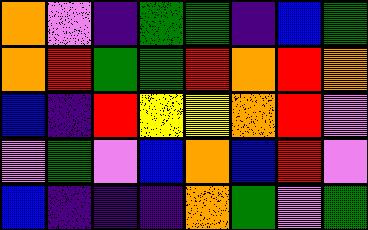[["orange", "violet", "indigo", "green", "green", "indigo", "blue", "green"], ["orange", "red", "green", "green", "red", "orange", "red", "orange"], ["blue", "indigo", "red", "yellow", "yellow", "orange", "red", "violet"], ["violet", "green", "violet", "blue", "orange", "blue", "red", "violet"], ["blue", "indigo", "indigo", "indigo", "orange", "green", "violet", "green"]]